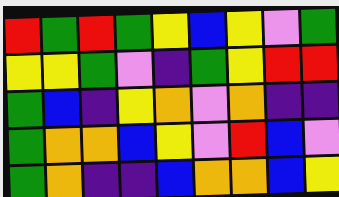[["red", "green", "red", "green", "yellow", "blue", "yellow", "violet", "green"], ["yellow", "yellow", "green", "violet", "indigo", "green", "yellow", "red", "red"], ["green", "blue", "indigo", "yellow", "orange", "violet", "orange", "indigo", "indigo"], ["green", "orange", "orange", "blue", "yellow", "violet", "red", "blue", "violet"], ["green", "orange", "indigo", "indigo", "blue", "orange", "orange", "blue", "yellow"]]